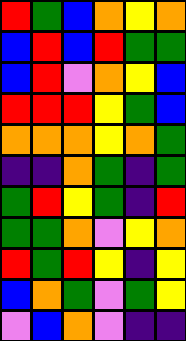[["red", "green", "blue", "orange", "yellow", "orange"], ["blue", "red", "blue", "red", "green", "green"], ["blue", "red", "violet", "orange", "yellow", "blue"], ["red", "red", "red", "yellow", "green", "blue"], ["orange", "orange", "orange", "yellow", "orange", "green"], ["indigo", "indigo", "orange", "green", "indigo", "green"], ["green", "red", "yellow", "green", "indigo", "red"], ["green", "green", "orange", "violet", "yellow", "orange"], ["red", "green", "red", "yellow", "indigo", "yellow"], ["blue", "orange", "green", "violet", "green", "yellow"], ["violet", "blue", "orange", "violet", "indigo", "indigo"]]